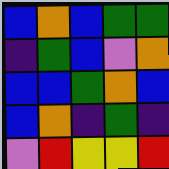[["blue", "orange", "blue", "green", "green"], ["indigo", "green", "blue", "violet", "orange"], ["blue", "blue", "green", "orange", "blue"], ["blue", "orange", "indigo", "green", "indigo"], ["violet", "red", "yellow", "yellow", "red"]]